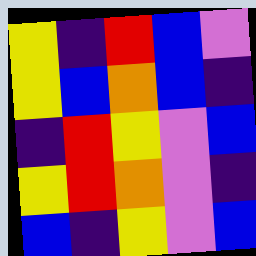[["yellow", "indigo", "red", "blue", "violet"], ["yellow", "blue", "orange", "blue", "indigo"], ["indigo", "red", "yellow", "violet", "blue"], ["yellow", "red", "orange", "violet", "indigo"], ["blue", "indigo", "yellow", "violet", "blue"]]